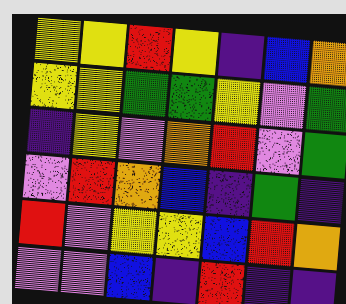[["yellow", "yellow", "red", "yellow", "indigo", "blue", "orange"], ["yellow", "yellow", "green", "green", "yellow", "violet", "green"], ["indigo", "yellow", "violet", "orange", "red", "violet", "green"], ["violet", "red", "orange", "blue", "indigo", "green", "indigo"], ["red", "violet", "yellow", "yellow", "blue", "red", "orange"], ["violet", "violet", "blue", "indigo", "red", "indigo", "indigo"]]